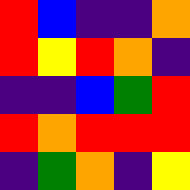[["red", "blue", "indigo", "indigo", "orange"], ["red", "yellow", "red", "orange", "indigo"], ["indigo", "indigo", "blue", "green", "red"], ["red", "orange", "red", "red", "red"], ["indigo", "green", "orange", "indigo", "yellow"]]